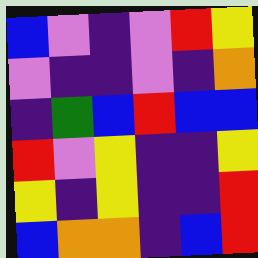[["blue", "violet", "indigo", "violet", "red", "yellow"], ["violet", "indigo", "indigo", "violet", "indigo", "orange"], ["indigo", "green", "blue", "red", "blue", "blue"], ["red", "violet", "yellow", "indigo", "indigo", "yellow"], ["yellow", "indigo", "yellow", "indigo", "indigo", "red"], ["blue", "orange", "orange", "indigo", "blue", "red"]]